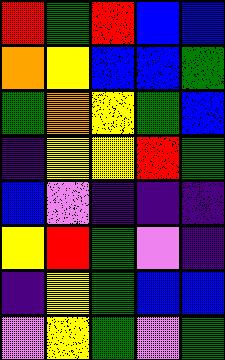[["red", "green", "red", "blue", "blue"], ["orange", "yellow", "blue", "blue", "green"], ["green", "orange", "yellow", "green", "blue"], ["indigo", "yellow", "yellow", "red", "green"], ["blue", "violet", "indigo", "indigo", "indigo"], ["yellow", "red", "green", "violet", "indigo"], ["indigo", "yellow", "green", "blue", "blue"], ["violet", "yellow", "green", "violet", "green"]]